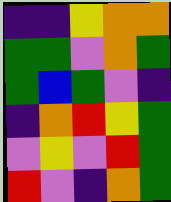[["indigo", "indigo", "yellow", "orange", "orange"], ["green", "green", "violet", "orange", "green"], ["green", "blue", "green", "violet", "indigo"], ["indigo", "orange", "red", "yellow", "green"], ["violet", "yellow", "violet", "red", "green"], ["red", "violet", "indigo", "orange", "green"]]